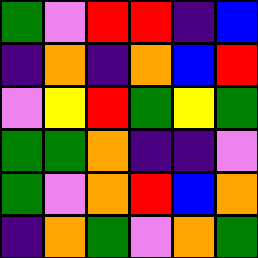[["green", "violet", "red", "red", "indigo", "blue"], ["indigo", "orange", "indigo", "orange", "blue", "red"], ["violet", "yellow", "red", "green", "yellow", "green"], ["green", "green", "orange", "indigo", "indigo", "violet"], ["green", "violet", "orange", "red", "blue", "orange"], ["indigo", "orange", "green", "violet", "orange", "green"]]